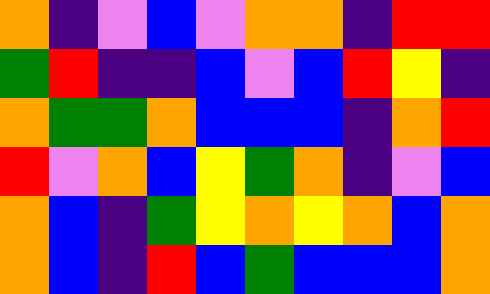[["orange", "indigo", "violet", "blue", "violet", "orange", "orange", "indigo", "red", "red"], ["green", "red", "indigo", "indigo", "blue", "violet", "blue", "red", "yellow", "indigo"], ["orange", "green", "green", "orange", "blue", "blue", "blue", "indigo", "orange", "red"], ["red", "violet", "orange", "blue", "yellow", "green", "orange", "indigo", "violet", "blue"], ["orange", "blue", "indigo", "green", "yellow", "orange", "yellow", "orange", "blue", "orange"], ["orange", "blue", "indigo", "red", "blue", "green", "blue", "blue", "blue", "orange"]]